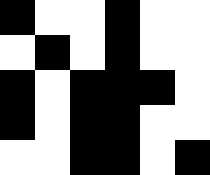[["black", "white", "white", "black", "white", "white"], ["white", "black", "white", "black", "white", "white"], ["black", "white", "black", "black", "black", "white"], ["black", "white", "black", "black", "white", "white"], ["white", "white", "black", "black", "white", "black"]]